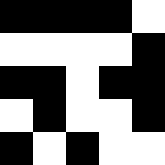[["black", "black", "black", "black", "white"], ["white", "white", "white", "white", "black"], ["black", "black", "white", "black", "black"], ["white", "black", "white", "white", "black"], ["black", "white", "black", "white", "white"]]